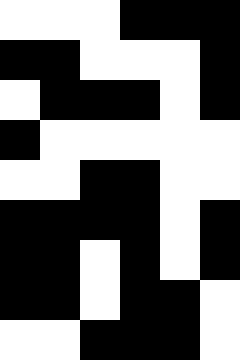[["white", "white", "white", "black", "black", "black"], ["black", "black", "white", "white", "white", "black"], ["white", "black", "black", "black", "white", "black"], ["black", "white", "white", "white", "white", "white"], ["white", "white", "black", "black", "white", "white"], ["black", "black", "black", "black", "white", "black"], ["black", "black", "white", "black", "white", "black"], ["black", "black", "white", "black", "black", "white"], ["white", "white", "black", "black", "black", "white"]]